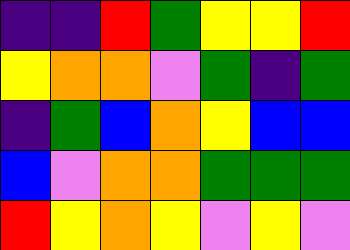[["indigo", "indigo", "red", "green", "yellow", "yellow", "red"], ["yellow", "orange", "orange", "violet", "green", "indigo", "green"], ["indigo", "green", "blue", "orange", "yellow", "blue", "blue"], ["blue", "violet", "orange", "orange", "green", "green", "green"], ["red", "yellow", "orange", "yellow", "violet", "yellow", "violet"]]